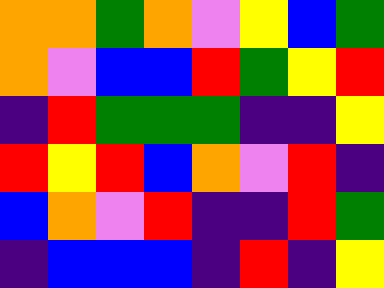[["orange", "orange", "green", "orange", "violet", "yellow", "blue", "green"], ["orange", "violet", "blue", "blue", "red", "green", "yellow", "red"], ["indigo", "red", "green", "green", "green", "indigo", "indigo", "yellow"], ["red", "yellow", "red", "blue", "orange", "violet", "red", "indigo"], ["blue", "orange", "violet", "red", "indigo", "indigo", "red", "green"], ["indigo", "blue", "blue", "blue", "indigo", "red", "indigo", "yellow"]]